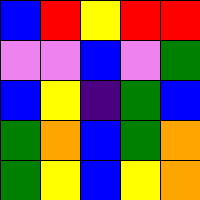[["blue", "red", "yellow", "red", "red"], ["violet", "violet", "blue", "violet", "green"], ["blue", "yellow", "indigo", "green", "blue"], ["green", "orange", "blue", "green", "orange"], ["green", "yellow", "blue", "yellow", "orange"]]